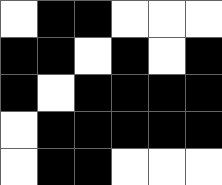[["white", "black", "black", "white", "white", "white"], ["black", "black", "white", "black", "white", "black"], ["black", "white", "black", "black", "black", "black"], ["white", "black", "black", "black", "black", "black"], ["white", "black", "black", "white", "white", "white"]]